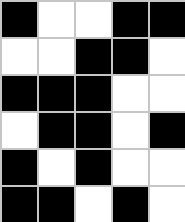[["black", "white", "white", "black", "black"], ["white", "white", "black", "black", "white"], ["black", "black", "black", "white", "white"], ["white", "black", "black", "white", "black"], ["black", "white", "black", "white", "white"], ["black", "black", "white", "black", "white"]]